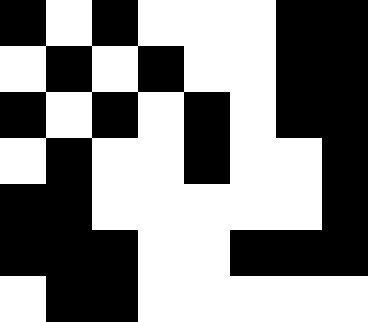[["black", "white", "black", "white", "white", "white", "black", "black"], ["white", "black", "white", "black", "white", "white", "black", "black"], ["black", "white", "black", "white", "black", "white", "black", "black"], ["white", "black", "white", "white", "black", "white", "white", "black"], ["black", "black", "white", "white", "white", "white", "white", "black"], ["black", "black", "black", "white", "white", "black", "black", "black"], ["white", "black", "black", "white", "white", "white", "white", "white"]]